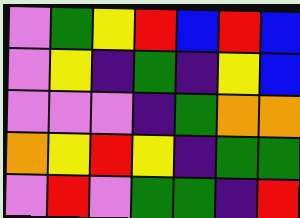[["violet", "green", "yellow", "red", "blue", "red", "blue"], ["violet", "yellow", "indigo", "green", "indigo", "yellow", "blue"], ["violet", "violet", "violet", "indigo", "green", "orange", "orange"], ["orange", "yellow", "red", "yellow", "indigo", "green", "green"], ["violet", "red", "violet", "green", "green", "indigo", "red"]]